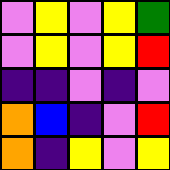[["violet", "yellow", "violet", "yellow", "green"], ["violet", "yellow", "violet", "yellow", "red"], ["indigo", "indigo", "violet", "indigo", "violet"], ["orange", "blue", "indigo", "violet", "red"], ["orange", "indigo", "yellow", "violet", "yellow"]]